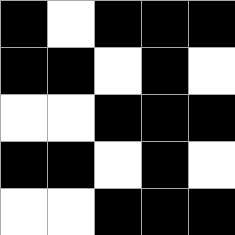[["black", "white", "black", "black", "black"], ["black", "black", "white", "black", "white"], ["white", "white", "black", "black", "black"], ["black", "black", "white", "black", "white"], ["white", "white", "black", "black", "black"]]